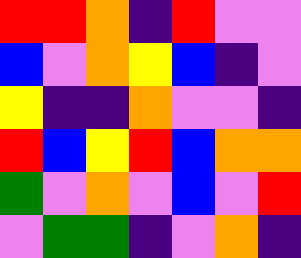[["red", "red", "orange", "indigo", "red", "violet", "violet"], ["blue", "violet", "orange", "yellow", "blue", "indigo", "violet"], ["yellow", "indigo", "indigo", "orange", "violet", "violet", "indigo"], ["red", "blue", "yellow", "red", "blue", "orange", "orange"], ["green", "violet", "orange", "violet", "blue", "violet", "red"], ["violet", "green", "green", "indigo", "violet", "orange", "indigo"]]